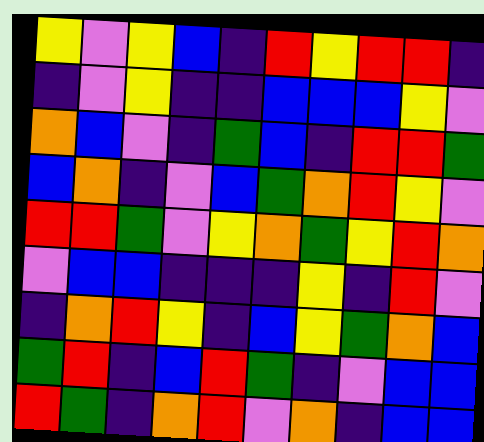[["yellow", "violet", "yellow", "blue", "indigo", "red", "yellow", "red", "red", "indigo"], ["indigo", "violet", "yellow", "indigo", "indigo", "blue", "blue", "blue", "yellow", "violet"], ["orange", "blue", "violet", "indigo", "green", "blue", "indigo", "red", "red", "green"], ["blue", "orange", "indigo", "violet", "blue", "green", "orange", "red", "yellow", "violet"], ["red", "red", "green", "violet", "yellow", "orange", "green", "yellow", "red", "orange"], ["violet", "blue", "blue", "indigo", "indigo", "indigo", "yellow", "indigo", "red", "violet"], ["indigo", "orange", "red", "yellow", "indigo", "blue", "yellow", "green", "orange", "blue"], ["green", "red", "indigo", "blue", "red", "green", "indigo", "violet", "blue", "blue"], ["red", "green", "indigo", "orange", "red", "violet", "orange", "indigo", "blue", "blue"]]